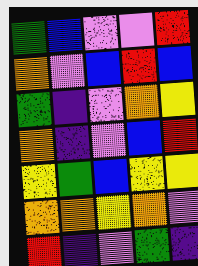[["green", "blue", "violet", "violet", "red"], ["orange", "violet", "blue", "red", "blue"], ["green", "indigo", "violet", "orange", "yellow"], ["orange", "indigo", "violet", "blue", "red"], ["yellow", "green", "blue", "yellow", "yellow"], ["orange", "orange", "yellow", "orange", "violet"], ["red", "indigo", "violet", "green", "indigo"]]